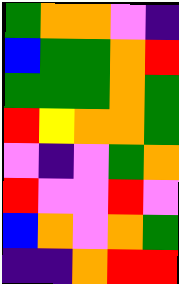[["green", "orange", "orange", "violet", "indigo"], ["blue", "green", "green", "orange", "red"], ["green", "green", "green", "orange", "green"], ["red", "yellow", "orange", "orange", "green"], ["violet", "indigo", "violet", "green", "orange"], ["red", "violet", "violet", "red", "violet"], ["blue", "orange", "violet", "orange", "green"], ["indigo", "indigo", "orange", "red", "red"]]